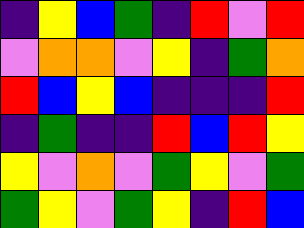[["indigo", "yellow", "blue", "green", "indigo", "red", "violet", "red"], ["violet", "orange", "orange", "violet", "yellow", "indigo", "green", "orange"], ["red", "blue", "yellow", "blue", "indigo", "indigo", "indigo", "red"], ["indigo", "green", "indigo", "indigo", "red", "blue", "red", "yellow"], ["yellow", "violet", "orange", "violet", "green", "yellow", "violet", "green"], ["green", "yellow", "violet", "green", "yellow", "indigo", "red", "blue"]]